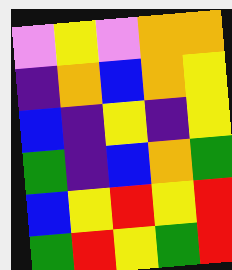[["violet", "yellow", "violet", "orange", "orange"], ["indigo", "orange", "blue", "orange", "yellow"], ["blue", "indigo", "yellow", "indigo", "yellow"], ["green", "indigo", "blue", "orange", "green"], ["blue", "yellow", "red", "yellow", "red"], ["green", "red", "yellow", "green", "red"]]